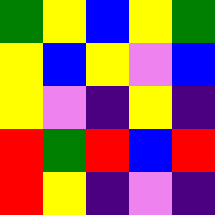[["green", "yellow", "blue", "yellow", "green"], ["yellow", "blue", "yellow", "violet", "blue"], ["yellow", "violet", "indigo", "yellow", "indigo"], ["red", "green", "red", "blue", "red"], ["red", "yellow", "indigo", "violet", "indigo"]]